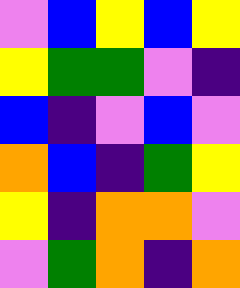[["violet", "blue", "yellow", "blue", "yellow"], ["yellow", "green", "green", "violet", "indigo"], ["blue", "indigo", "violet", "blue", "violet"], ["orange", "blue", "indigo", "green", "yellow"], ["yellow", "indigo", "orange", "orange", "violet"], ["violet", "green", "orange", "indigo", "orange"]]